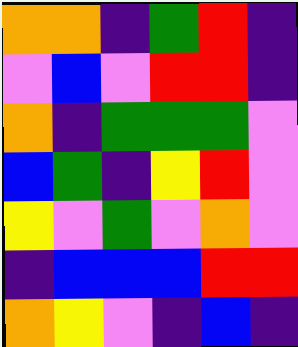[["orange", "orange", "indigo", "green", "red", "indigo"], ["violet", "blue", "violet", "red", "red", "indigo"], ["orange", "indigo", "green", "green", "green", "violet"], ["blue", "green", "indigo", "yellow", "red", "violet"], ["yellow", "violet", "green", "violet", "orange", "violet"], ["indigo", "blue", "blue", "blue", "red", "red"], ["orange", "yellow", "violet", "indigo", "blue", "indigo"]]